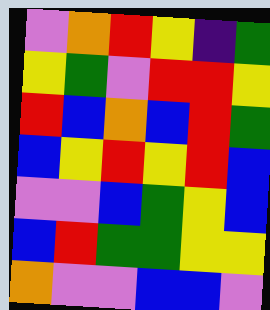[["violet", "orange", "red", "yellow", "indigo", "green"], ["yellow", "green", "violet", "red", "red", "yellow"], ["red", "blue", "orange", "blue", "red", "green"], ["blue", "yellow", "red", "yellow", "red", "blue"], ["violet", "violet", "blue", "green", "yellow", "blue"], ["blue", "red", "green", "green", "yellow", "yellow"], ["orange", "violet", "violet", "blue", "blue", "violet"]]